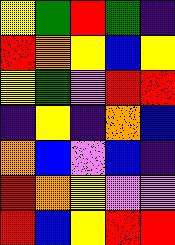[["yellow", "green", "red", "green", "indigo"], ["red", "orange", "yellow", "blue", "yellow"], ["yellow", "green", "violet", "red", "red"], ["indigo", "yellow", "indigo", "orange", "blue"], ["orange", "blue", "violet", "blue", "indigo"], ["red", "orange", "yellow", "violet", "violet"], ["red", "blue", "yellow", "red", "red"]]